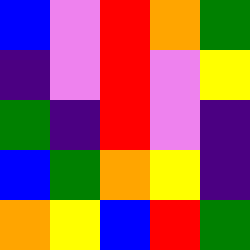[["blue", "violet", "red", "orange", "green"], ["indigo", "violet", "red", "violet", "yellow"], ["green", "indigo", "red", "violet", "indigo"], ["blue", "green", "orange", "yellow", "indigo"], ["orange", "yellow", "blue", "red", "green"]]